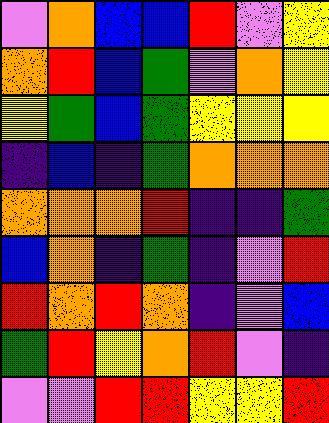[["violet", "orange", "blue", "blue", "red", "violet", "yellow"], ["orange", "red", "blue", "green", "violet", "orange", "yellow"], ["yellow", "green", "blue", "green", "yellow", "yellow", "yellow"], ["indigo", "blue", "indigo", "green", "orange", "orange", "orange"], ["orange", "orange", "orange", "red", "indigo", "indigo", "green"], ["blue", "orange", "indigo", "green", "indigo", "violet", "red"], ["red", "orange", "red", "orange", "indigo", "violet", "blue"], ["green", "red", "yellow", "orange", "red", "violet", "indigo"], ["violet", "violet", "red", "red", "yellow", "yellow", "red"]]